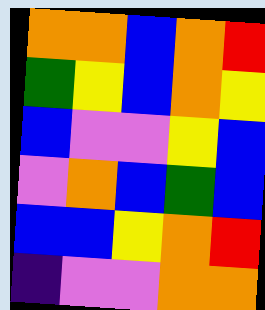[["orange", "orange", "blue", "orange", "red"], ["green", "yellow", "blue", "orange", "yellow"], ["blue", "violet", "violet", "yellow", "blue"], ["violet", "orange", "blue", "green", "blue"], ["blue", "blue", "yellow", "orange", "red"], ["indigo", "violet", "violet", "orange", "orange"]]